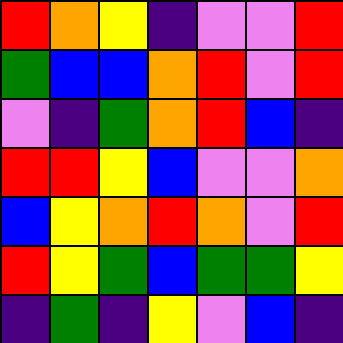[["red", "orange", "yellow", "indigo", "violet", "violet", "red"], ["green", "blue", "blue", "orange", "red", "violet", "red"], ["violet", "indigo", "green", "orange", "red", "blue", "indigo"], ["red", "red", "yellow", "blue", "violet", "violet", "orange"], ["blue", "yellow", "orange", "red", "orange", "violet", "red"], ["red", "yellow", "green", "blue", "green", "green", "yellow"], ["indigo", "green", "indigo", "yellow", "violet", "blue", "indigo"]]